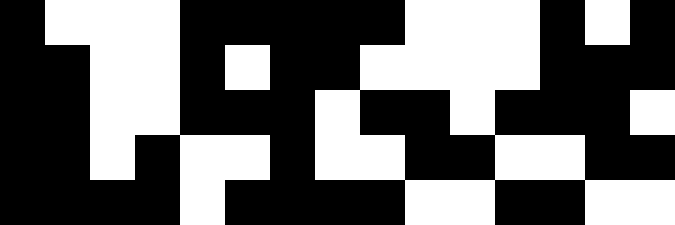[["black", "white", "white", "white", "black", "black", "black", "black", "black", "white", "white", "white", "black", "white", "black"], ["black", "black", "white", "white", "black", "white", "black", "black", "white", "white", "white", "white", "black", "black", "black"], ["black", "black", "white", "white", "black", "black", "black", "white", "black", "black", "white", "black", "black", "black", "white"], ["black", "black", "white", "black", "white", "white", "black", "white", "white", "black", "black", "white", "white", "black", "black"], ["black", "black", "black", "black", "white", "black", "black", "black", "black", "white", "white", "black", "black", "white", "white"]]